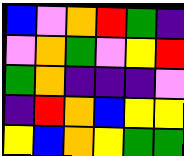[["blue", "violet", "orange", "red", "green", "indigo"], ["violet", "orange", "green", "violet", "yellow", "red"], ["green", "orange", "indigo", "indigo", "indigo", "violet"], ["indigo", "red", "orange", "blue", "yellow", "yellow"], ["yellow", "blue", "orange", "yellow", "green", "green"]]